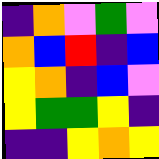[["indigo", "orange", "violet", "green", "violet"], ["orange", "blue", "red", "indigo", "blue"], ["yellow", "orange", "indigo", "blue", "violet"], ["yellow", "green", "green", "yellow", "indigo"], ["indigo", "indigo", "yellow", "orange", "yellow"]]